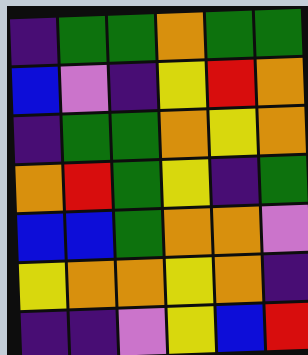[["indigo", "green", "green", "orange", "green", "green"], ["blue", "violet", "indigo", "yellow", "red", "orange"], ["indigo", "green", "green", "orange", "yellow", "orange"], ["orange", "red", "green", "yellow", "indigo", "green"], ["blue", "blue", "green", "orange", "orange", "violet"], ["yellow", "orange", "orange", "yellow", "orange", "indigo"], ["indigo", "indigo", "violet", "yellow", "blue", "red"]]